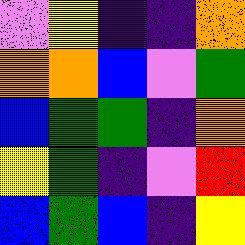[["violet", "yellow", "indigo", "indigo", "orange"], ["orange", "orange", "blue", "violet", "green"], ["blue", "green", "green", "indigo", "orange"], ["yellow", "green", "indigo", "violet", "red"], ["blue", "green", "blue", "indigo", "yellow"]]